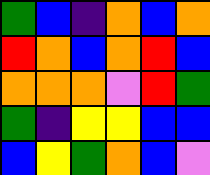[["green", "blue", "indigo", "orange", "blue", "orange"], ["red", "orange", "blue", "orange", "red", "blue"], ["orange", "orange", "orange", "violet", "red", "green"], ["green", "indigo", "yellow", "yellow", "blue", "blue"], ["blue", "yellow", "green", "orange", "blue", "violet"]]